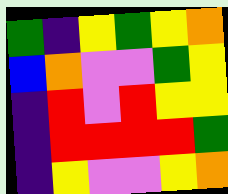[["green", "indigo", "yellow", "green", "yellow", "orange"], ["blue", "orange", "violet", "violet", "green", "yellow"], ["indigo", "red", "violet", "red", "yellow", "yellow"], ["indigo", "red", "red", "red", "red", "green"], ["indigo", "yellow", "violet", "violet", "yellow", "orange"]]